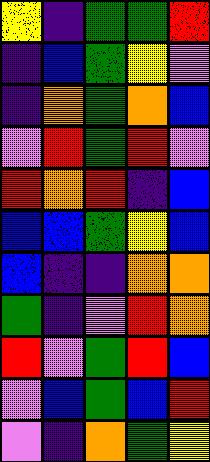[["yellow", "indigo", "green", "green", "red"], ["indigo", "blue", "green", "yellow", "violet"], ["indigo", "orange", "green", "orange", "blue"], ["violet", "red", "green", "red", "violet"], ["red", "orange", "red", "indigo", "blue"], ["blue", "blue", "green", "yellow", "blue"], ["blue", "indigo", "indigo", "orange", "orange"], ["green", "indigo", "violet", "red", "orange"], ["red", "violet", "green", "red", "blue"], ["violet", "blue", "green", "blue", "red"], ["violet", "indigo", "orange", "green", "yellow"]]